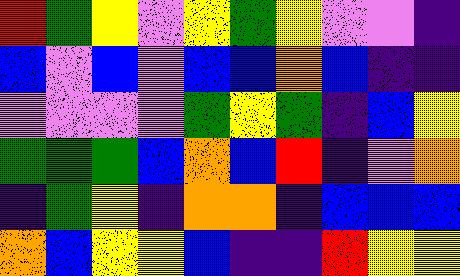[["red", "green", "yellow", "violet", "yellow", "green", "yellow", "violet", "violet", "indigo"], ["blue", "violet", "blue", "violet", "blue", "blue", "orange", "blue", "indigo", "indigo"], ["violet", "violet", "violet", "violet", "green", "yellow", "green", "indigo", "blue", "yellow"], ["green", "green", "green", "blue", "orange", "blue", "red", "indigo", "violet", "orange"], ["indigo", "green", "yellow", "indigo", "orange", "orange", "indigo", "blue", "blue", "blue"], ["orange", "blue", "yellow", "yellow", "blue", "indigo", "indigo", "red", "yellow", "yellow"]]